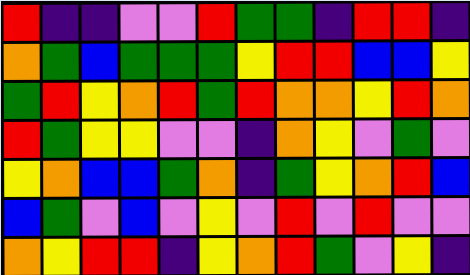[["red", "indigo", "indigo", "violet", "violet", "red", "green", "green", "indigo", "red", "red", "indigo"], ["orange", "green", "blue", "green", "green", "green", "yellow", "red", "red", "blue", "blue", "yellow"], ["green", "red", "yellow", "orange", "red", "green", "red", "orange", "orange", "yellow", "red", "orange"], ["red", "green", "yellow", "yellow", "violet", "violet", "indigo", "orange", "yellow", "violet", "green", "violet"], ["yellow", "orange", "blue", "blue", "green", "orange", "indigo", "green", "yellow", "orange", "red", "blue"], ["blue", "green", "violet", "blue", "violet", "yellow", "violet", "red", "violet", "red", "violet", "violet"], ["orange", "yellow", "red", "red", "indigo", "yellow", "orange", "red", "green", "violet", "yellow", "indigo"]]